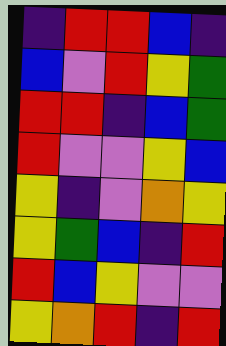[["indigo", "red", "red", "blue", "indigo"], ["blue", "violet", "red", "yellow", "green"], ["red", "red", "indigo", "blue", "green"], ["red", "violet", "violet", "yellow", "blue"], ["yellow", "indigo", "violet", "orange", "yellow"], ["yellow", "green", "blue", "indigo", "red"], ["red", "blue", "yellow", "violet", "violet"], ["yellow", "orange", "red", "indigo", "red"]]